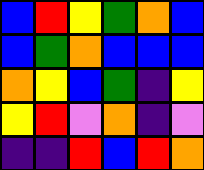[["blue", "red", "yellow", "green", "orange", "blue"], ["blue", "green", "orange", "blue", "blue", "blue"], ["orange", "yellow", "blue", "green", "indigo", "yellow"], ["yellow", "red", "violet", "orange", "indigo", "violet"], ["indigo", "indigo", "red", "blue", "red", "orange"]]